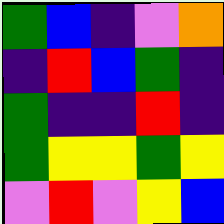[["green", "blue", "indigo", "violet", "orange"], ["indigo", "red", "blue", "green", "indigo"], ["green", "indigo", "indigo", "red", "indigo"], ["green", "yellow", "yellow", "green", "yellow"], ["violet", "red", "violet", "yellow", "blue"]]